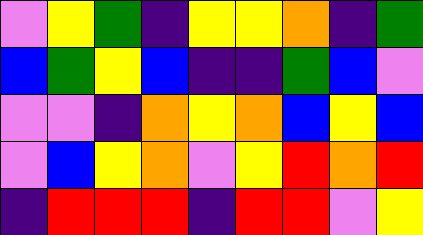[["violet", "yellow", "green", "indigo", "yellow", "yellow", "orange", "indigo", "green"], ["blue", "green", "yellow", "blue", "indigo", "indigo", "green", "blue", "violet"], ["violet", "violet", "indigo", "orange", "yellow", "orange", "blue", "yellow", "blue"], ["violet", "blue", "yellow", "orange", "violet", "yellow", "red", "orange", "red"], ["indigo", "red", "red", "red", "indigo", "red", "red", "violet", "yellow"]]